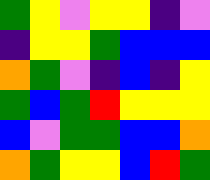[["green", "yellow", "violet", "yellow", "yellow", "indigo", "violet"], ["indigo", "yellow", "yellow", "green", "blue", "blue", "blue"], ["orange", "green", "violet", "indigo", "blue", "indigo", "yellow"], ["green", "blue", "green", "red", "yellow", "yellow", "yellow"], ["blue", "violet", "green", "green", "blue", "blue", "orange"], ["orange", "green", "yellow", "yellow", "blue", "red", "green"]]